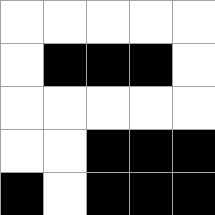[["white", "white", "white", "white", "white"], ["white", "black", "black", "black", "white"], ["white", "white", "white", "white", "white"], ["white", "white", "black", "black", "black"], ["black", "white", "black", "black", "black"]]